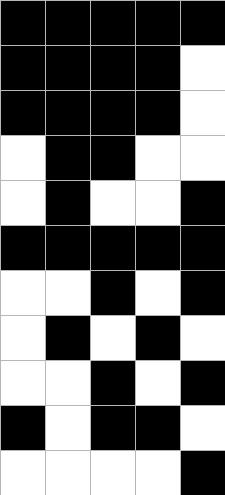[["black", "black", "black", "black", "black"], ["black", "black", "black", "black", "white"], ["black", "black", "black", "black", "white"], ["white", "black", "black", "white", "white"], ["white", "black", "white", "white", "black"], ["black", "black", "black", "black", "black"], ["white", "white", "black", "white", "black"], ["white", "black", "white", "black", "white"], ["white", "white", "black", "white", "black"], ["black", "white", "black", "black", "white"], ["white", "white", "white", "white", "black"]]